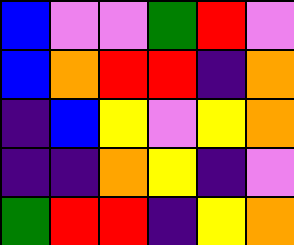[["blue", "violet", "violet", "green", "red", "violet"], ["blue", "orange", "red", "red", "indigo", "orange"], ["indigo", "blue", "yellow", "violet", "yellow", "orange"], ["indigo", "indigo", "orange", "yellow", "indigo", "violet"], ["green", "red", "red", "indigo", "yellow", "orange"]]